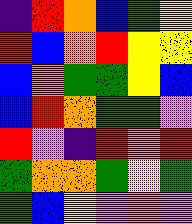[["indigo", "red", "orange", "blue", "green", "yellow"], ["red", "blue", "orange", "red", "yellow", "yellow"], ["blue", "orange", "green", "green", "yellow", "blue"], ["blue", "red", "orange", "green", "green", "violet"], ["red", "violet", "indigo", "red", "orange", "red"], ["green", "orange", "orange", "green", "yellow", "green"], ["green", "blue", "yellow", "violet", "orange", "violet"]]